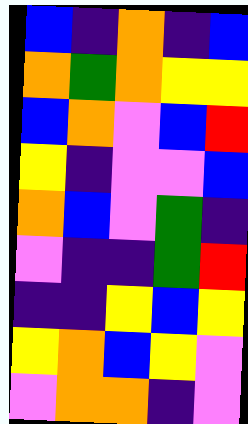[["blue", "indigo", "orange", "indigo", "blue"], ["orange", "green", "orange", "yellow", "yellow"], ["blue", "orange", "violet", "blue", "red"], ["yellow", "indigo", "violet", "violet", "blue"], ["orange", "blue", "violet", "green", "indigo"], ["violet", "indigo", "indigo", "green", "red"], ["indigo", "indigo", "yellow", "blue", "yellow"], ["yellow", "orange", "blue", "yellow", "violet"], ["violet", "orange", "orange", "indigo", "violet"]]